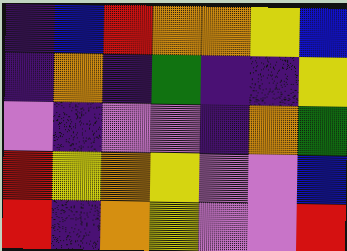[["indigo", "blue", "red", "orange", "orange", "yellow", "blue"], ["indigo", "orange", "indigo", "green", "indigo", "indigo", "yellow"], ["violet", "indigo", "violet", "violet", "indigo", "orange", "green"], ["red", "yellow", "orange", "yellow", "violet", "violet", "blue"], ["red", "indigo", "orange", "yellow", "violet", "violet", "red"]]